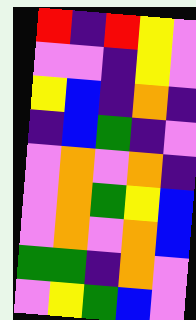[["red", "indigo", "red", "yellow", "violet"], ["violet", "violet", "indigo", "yellow", "violet"], ["yellow", "blue", "indigo", "orange", "indigo"], ["indigo", "blue", "green", "indigo", "violet"], ["violet", "orange", "violet", "orange", "indigo"], ["violet", "orange", "green", "yellow", "blue"], ["violet", "orange", "violet", "orange", "blue"], ["green", "green", "indigo", "orange", "violet"], ["violet", "yellow", "green", "blue", "violet"]]